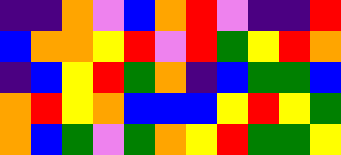[["indigo", "indigo", "orange", "violet", "blue", "orange", "red", "violet", "indigo", "indigo", "red"], ["blue", "orange", "orange", "yellow", "red", "violet", "red", "green", "yellow", "red", "orange"], ["indigo", "blue", "yellow", "red", "green", "orange", "indigo", "blue", "green", "green", "blue"], ["orange", "red", "yellow", "orange", "blue", "blue", "blue", "yellow", "red", "yellow", "green"], ["orange", "blue", "green", "violet", "green", "orange", "yellow", "red", "green", "green", "yellow"]]